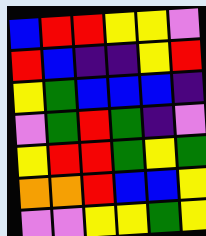[["blue", "red", "red", "yellow", "yellow", "violet"], ["red", "blue", "indigo", "indigo", "yellow", "red"], ["yellow", "green", "blue", "blue", "blue", "indigo"], ["violet", "green", "red", "green", "indigo", "violet"], ["yellow", "red", "red", "green", "yellow", "green"], ["orange", "orange", "red", "blue", "blue", "yellow"], ["violet", "violet", "yellow", "yellow", "green", "yellow"]]